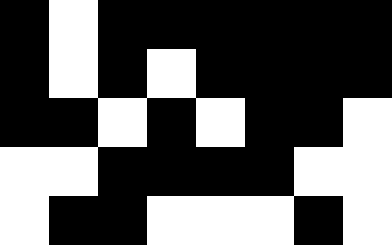[["black", "white", "black", "black", "black", "black", "black", "black"], ["black", "white", "black", "white", "black", "black", "black", "black"], ["black", "black", "white", "black", "white", "black", "black", "white"], ["white", "white", "black", "black", "black", "black", "white", "white"], ["white", "black", "black", "white", "white", "white", "black", "white"]]